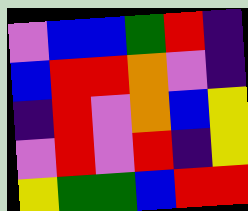[["violet", "blue", "blue", "green", "red", "indigo"], ["blue", "red", "red", "orange", "violet", "indigo"], ["indigo", "red", "violet", "orange", "blue", "yellow"], ["violet", "red", "violet", "red", "indigo", "yellow"], ["yellow", "green", "green", "blue", "red", "red"]]